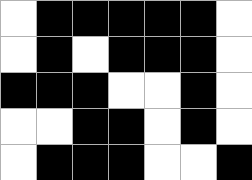[["white", "black", "black", "black", "black", "black", "white"], ["white", "black", "white", "black", "black", "black", "white"], ["black", "black", "black", "white", "white", "black", "white"], ["white", "white", "black", "black", "white", "black", "white"], ["white", "black", "black", "black", "white", "white", "black"]]